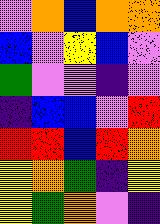[["violet", "orange", "blue", "orange", "orange"], ["blue", "violet", "yellow", "blue", "violet"], ["green", "violet", "violet", "indigo", "violet"], ["indigo", "blue", "blue", "violet", "red"], ["red", "red", "blue", "red", "orange"], ["yellow", "orange", "green", "indigo", "yellow"], ["yellow", "green", "orange", "violet", "indigo"]]